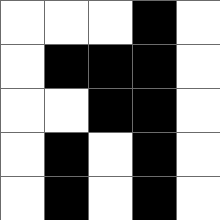[["white", "white", "white", "black", "white"], ["white", "black", "black", "black", "white"], ["white", "white", "black", "black", "white"], ["white", "black", "white", "black", "white"], ["white", "black", "white", "black", "white"]]